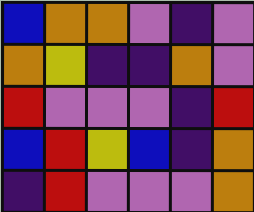[["blue", "orange", "orange", "violet", "indigo", "violet"], ["orange", "yellow", "indigo", "indigo", "orange", "violet"], ["red", "violet", "violet", "violet", "indigo", "red"], ["blue", "red", "yellow", "blue", "indigo", "orange"], ["indigo", "red", "violet", "violet", "violet", "orange"]]